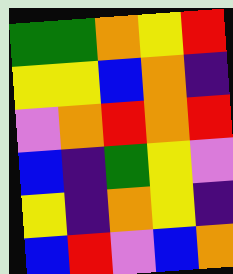[["green", "green", "orange", "yellow", "red"], ["yellow", "yellow", "blue", "orange", "indigo"], ["violet", "orange", "red", "orange", "red"], ["blue", "indigo", "green", "yellow", "violet"], ["yellow", "indigo", "orange", "yellow", "indigo"], ["blue", "red", "violet", "blue", "orange"]]